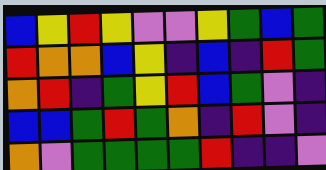[["blue", "yellow", "red", "yellow", "violet", "violet", "yellow", "green", "blue", "green"], ["red", "orange", "orange", "blue", "yellow", "indigo", "blue", "indigo", "red", "green"], ["orange", "red", "indigo", "green", "yellow", "red", "blue", "green", "violet", "indigo"], ["blue", "blue", "green", "red", "green", "orange", "indigo", "red", "violet", "indigo"], ["orange", "violet", "green", "green", "green", "green", "red", "indigo", "indigo", "violet"]]